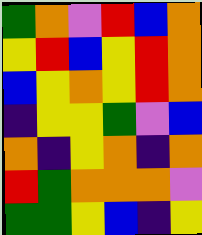[["green", "orange", "violet", "red", "blue", "orange"], ["yellow", "red", "blue", "yellow", "red", "orange"], ["blue", "yellow", "orange", "yellow", "red", "orange"], ["indigo", "yellow", "yellow", "green", "violet", "blue"], ["orange", "indigo", "yellow", "orange", "indigo", "orange"], ["red", "green", "orange", "orange", "orange", "violet"], ["green", "green", "yellow", "blue", "indigo", "yellow"]]